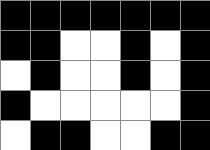[["black", "black", "black", "black", "black", "black", "black"], ["black", "black", "white", "white", "black", "white", "black"], ["white", "black", "white", "white", "black", "white", "black"], ["black", "white", "white", "white", "white", "white", "black"], ["white", "black", "black", "white", "white", "black", "black"]]